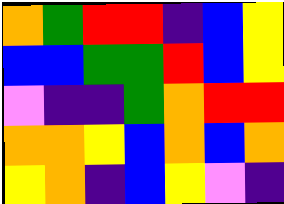[["orange", "green", "red", "red", "indigo", "blue", "yellow"], ["blue", "blue", "green", "green", "red", "blue", "yellow"], ["violet", "indigo", "indigo", "green", "orange", "red", "red"], ["orange", "orange", "yellow", "blue", "orange", "blue", "orange"], ["yellow", "orange", "indigo", "blue", "yellow", "violet", "indigo"]]